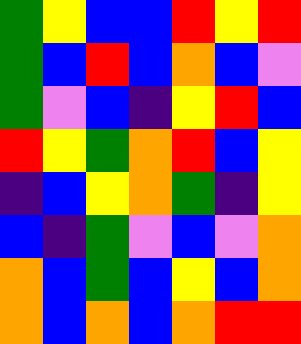[["green", "yellow", "blue", "blue", "red", "yellow", "red"], ["green", "blue", "red", "blue", "orange", "blue", "violet"], ["green", "violet", "blue", "indigo", "yellow", "red", "blue"], ["red", "yellow", "green", "orange", "red", "blue", "yellow"], ["indigo", "blue", "yellow", "orange", "green", "indigo", "yellow"], ["blue", "indigo", "green", "violet", "blue", "violet", "orange"], ["orange", "blue", "green", "blue", "yellow", "blue", "orange"], ["orange", "blue", "orange", "blue", "orange", "red", "red"]]